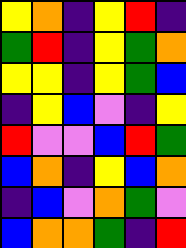[["yellow", "orange", "indigo", "yellow", "red", "indigo"], ["green", "red", "indigo", "yellow", "green", "orange"], ["yellow", "yellow", "indigo", "yellow", "green", "blue"], ["indigo", "yellow", "blue", "violet", "indigo", "yellow"], ["red", "violet", "violet", "blue", "red", "green"], ["blue", "orange", "indigo", "yellow", "blue", "orange"], ["indigo", "blue", "violet", "orange", "green", "violet"], ["blue", "orange", "orange", "green", "indigo", "red"]]